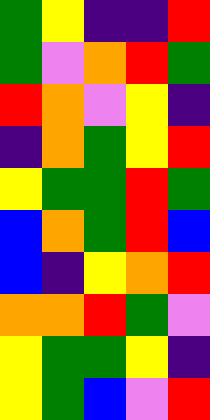[["green", "yellow", "indigo", "indigo", "red"], ["green", "violet", "orange", "red", "green"], ["red", "orange", "violet", "yellow", "indigo"], ["indigo", "orange", "green", "yellow", "red"], ["yellow", "green", "green", "red", "green"], ["blue", "orange", "green", "red", "blue"], ["blue", "indigo", "yellow", "orange", "red"], ["orange", "orange", "red", "green", "violet"], ["yellow", "green", "green", "yellow", "indigo"], ["yellow", "green", "blue", "violet", "red"]]